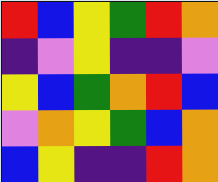[["red", "blue", "yellow", "green", "red", "orange"], ["indigo", "violet", "yellow", "indigo", "indigo", "violet"], ["yellow", "blue", "green", "orange", "red", "blue"], ["violet", "orange", "yellow", "green", "blue", "orange"], ["blue", "yellow", "indigo", "indigo", "red", "orange"]]